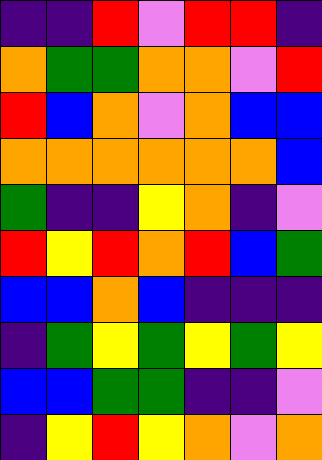[["indigo", "indigo", "red", "violet", "red", "red", "indigo"], ["orange", "green", "green", "orange", "orange", "violet", "red"], ["red", "blue", "orange", "violet", "orange", "blue", "blue"], ["orange", "orange", "orange", "orange", "orange", "orange", "blue"], ["green", "indigo", "indigo", "yellow", "orange", "indigo", "violet"], ["red", "yellow", "red", "orange", "red", "blue", "green"], ["blue", "blue", "orange", "blue", "indigo", "indigo", "indigo"], ["indigo", "green", "yellow", "green", "yellow", "green", "yellow"], ["blue", "blue", "green", "green", "indigo", "indigo", "violet"], ["indigo", "yellow", "red", "yellow", "orange", "violet", "orange"]]